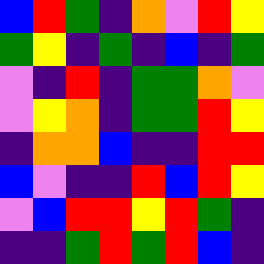[["blue", "red", "green", "indigo", "orange", "violet", "red", "yellow"], ["green", "yellow", "indigo", "green", "indigo", "blue", "indigo", "green"], ["violet", "indigo", "red", "indigo", "green", "green", "orange", "violet"], ["violet", "yellow", "orange", "indigo", "green", "green", "red", "yellow"], ["indigo", "orange", "orange", "blue", "indigo", "indigo", "red", "red"], ["blue", "violet", "indigo", "indigo", "red", "blue", "red", "yellow"], ["violet", "blue", "red", "red", "yellow", "red", "green", "indigo"], ["indigo", "indigo", "green", "red", "green", "red", "blue", "indigo"]]